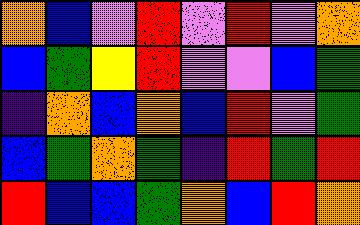[["orange", "blue", "violet", "red", "violet", "red", "violet", "orange"], ["blue", "green", "yellow", "red", "violet", "violet", "blue", "green"], ["indigo", "orange", "blue", "orange", "blue", "red", "violet", "green"], ["blue", "green", "orange", "green", "indigo", "red", "green", "red"], ["red", "blue", "blue", "green", "orange", "blue", "red", "orange"]]